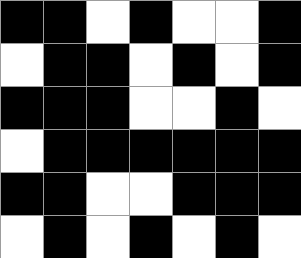[["black", "black", "white", "black", "white", "white", "black"], ["white", "black", "black", "white", "black", "white", "black"], ["black", "black", "black", "white", "white", "black", "white"], ["white", "black", "black", "black", "black", "black", "black"], ["black", "black", "white", "white", "black", "black", "black"], ["white", "black", "white", "black", "white", "black", "white"]]